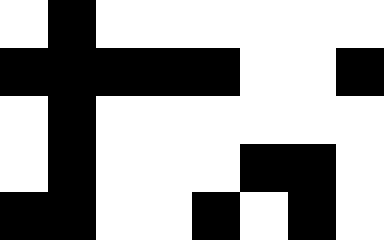[["white", "black", "white", "white", "white", "white", "white", "white"], ["black", "black", "black", "black", "black", "white", "white", "black"], ["white", "black", "white", "white", "white", "white", "white", "white"], ["white", "black", "white", "white", "white", "black", "black", "white"], ["black", "black", "white", "white", "black", "white", "black", "white"]]